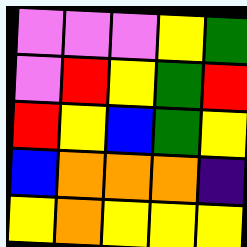[["violet", "violet", "violet", "yellow", "green"], ["violet", "red", "yellow", "green", "red"], ["red", "yellow", "blue", "green", "yellow"], ["blue", "orange", "orange", "orange", "indigo"], ["yellow", "orange", "yellow", "yellow", "yellow"]]